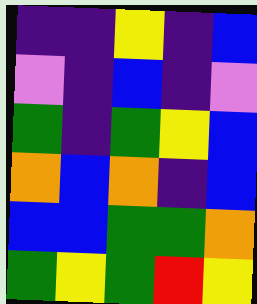[["indigo", "indigo", "yellow", "indigo", "blue"], ["violet", "indigo", "blue", "indigo", "violet"], ["green", "indigo", "green", "yellow", "blue"], ["orange", "blue", "orange", "indigo", "blue"], ["blue", "blue", "green", "green", "orange"], ["green", "yellow", "green", "red", "yellow"]]